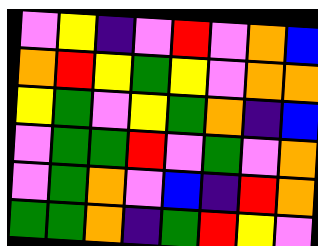[["violet", "yellow", "indigo", "violet", "red", "violet", "orange", "blue"], ["orange", "red", "yellow", "green", "yellow", "violet", "orange", "orange"], ["yellow", "green", "violet", "yellow", "green", "orange", "indigo", "blue"], ["violet", "green", "green", "red", "violet", "green", "violet", "orange"], ["violet", "green", "orange", "violet", "blue", "indigo", "red", "orange"], ["green", "green", "orange", "indigo", "green", "red", "yellow", "violet"]]